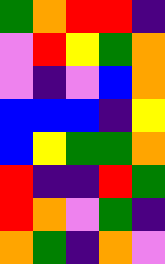[["green", "orange", "red", "red", "indigo"], ["violet", "red", "yellow", "green", "orange"], ["violet", "indigo", "violet", "blue", "orange"], ["blue", "blue", "blue", "indigo", "yellow"], ["blue", "yellow", "green", "green", "orange"], ["red", "indigo", "indigo", "red", "green"], ["red", "orange", "violet", "green", "indigo"], ["orange", "green", "indigo", "orange", "violet"]]